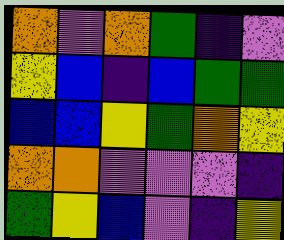[["orange", "violet", "orange", "green", "indigo", "violet"], ["yellow", "blue", "indigo", "blue", "green", "green"], ["blue", "blue", "yellow", "green", "orange", "yellow"], ["orange", "orange", "violet", "violet", "violet", "indigo"], ["green", "yellow", "blue", "violet", "indigo", "yellow"]]